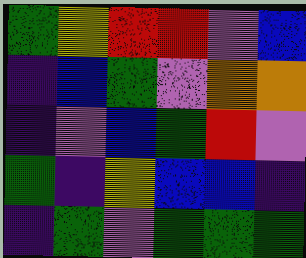[["green", "yellow", "red", "red", "violet", "blue"], ["indigo", "blue", "green", "violet", "orange", "orange"], ["indigo", "violet", "blue", "green", "red", "violet"], ["green", "indigo", "yellow", "blue", "blue", "indigo"], ["indigo", "green", "violet", "green", "green", "green"]]